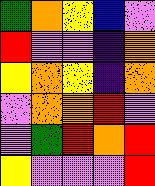[["green", "orange", "yellow", "blue", "violet"], ["red", "violet", "violet", "indigo", "orange"], ["yellow", "orange", "yellow", "indigo", "orange"], ["violet", "orange", "orange", "red", "violet"], ["violet", "green", "red", "orange", "red"], ["yellow", "violet", "violet", "violet", "red"]]